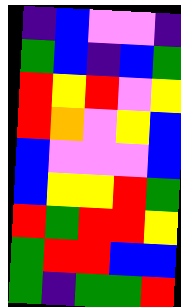[["indigo", "blue", "violet", "violet", "indigo"], ["green", "blue", "indigo", "blue", "green"], ["red", "yellow", "red", "violet", "yellow"], ["red", "orange", "violet", "yellow", "blue"], ["blue", "violet", "violet", "violet", "blue"], ["blue", "yellow", "yellow", "red", "green"], ["red", "green", "red", "red", "yellow"], ["green", "red", "red", "blue", "blue"], ["green", "indigo", "green", "green", "red"]]